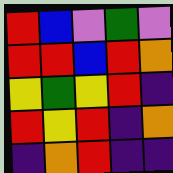[["red", "blue", "violet", "green", "violet"], ["red", "red", "blue", "red", "orange"], ["yellow", "green", "yellow", "red", "indigo"], ["red", "yellow", "red", "indigo", "orange"], ["indigo", "orange", "red", "indigo", "indigo"]]